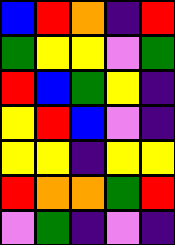[["blue", "red", "orange", "indigo", "red"], ["green", "yellow", "yellow", "violet", "green"], ["red", "blue", "green", "yellow", "indigo"], ["yellow", "red", "blue", "violet", "indigo"], ["yellow", "yellow", "indigo", "yellow", "yellow"], ["red", "orange", "orange", "green", "red"], ["violet", "green", "indigo", "violet", "indigo"]]